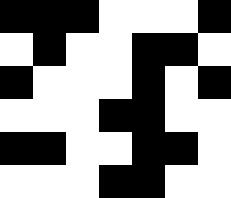[["black", "black", "black", "white", "white", "white", "black"], ["white", "black", "white", "white", "black", "black", "white"], ["black", "white", "white", "white", "black", "white", "black"], ["white", "white", "white", "black", "black", "white", "white"], ["black", "black", "white", "white", "black", "black", "white"], ["white", "white", "white", "black", "black", "white", "white"]]